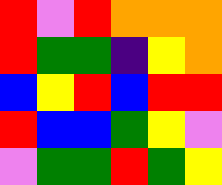[["red", "violet", "red", "orange", "orange", "orange"], ["red", "green", "green", "indigo", "yellow", "orange"], ["blue", "yellow", "red", "blue", "red", "red"], ["red", "blue", "blue", "green", "yellow", "violet"], ["violet", "green", "green", "red", "green", "yellow"]]